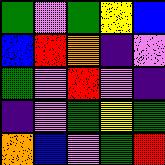[["green", "violet", "green", "yellow", "blue"], ["blue", "red", "orange", "indigo", "violet"], ["green", "violet", "red", "violet", "indigo"], ["indigo", "violet", "green", "yellow", "green"], ["orange", "blue", "violet", "green", "red"]]